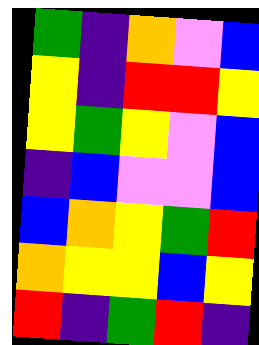[["green", "indigo", "orange", "violet", "blue"], ["yellow", "indigo", "red", "red", "yellow"], ["yellow", "green", "yellow", "violet", "blue"], ["indigo", "blue", "violet", "violet", "blue"], ["blue", "orange", "yellow", "green", "red"], ["orange", "yellow", "yellow", "blue", "yellow"], ["red", "indigo", "green", "red", "indigo"]]